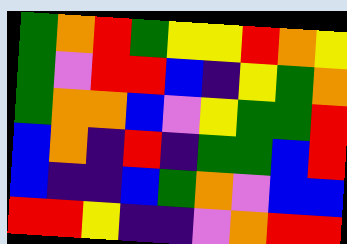[["green", "orange", "red", "green", "yellow", "yellow", "red", "orange", "yellow"], ["green", "violet", "red", "red", "blue", "indigo", "yellow", "green", "orange"], ["green", "orange", "orange", "blue", "violet", "yellow", "green", "green", "red"], ["blue", "orange", "indigo", "red", "indigo", "green", "green", "blue", "red"], ["blue", "indigo", "indigo", "blue", "green", "orange", "violet", "blue", "blue"], ["red", "red", "yellow", "indigo", "indigo", "violet", "orange", "red", "red"]]